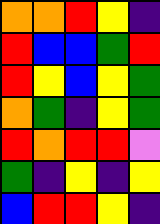[["orange", "orange", "red", "yellow", "indigo"], ["red", "blue", "blue", "green", "red"], ["red", "yellow", "blue", "yellow", "green"], ["orange", "green", "indigo", "yellow", "green"], ["red", "orange", "red", "red", "violet"], ["green", "indigo", "yellow", "indigo", "yellow"], ["blue", "red", "red", "yellow", "indigo"]]